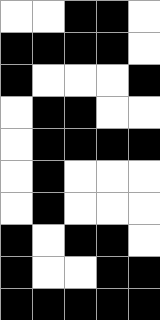[["white", "white", "black", "black", "white"], ["black", "black", "black", "black", "white"], ["black", "white", "white", "white", "black"], ["white", "black", "black", "white", "white"], ["white", "black", "black", "black", "black"], ["white", "black", "white", "white", "white"], ["white", "black", "white", "white", "white"], ["black", "white", "black", "black", "white"], ["black", "white", "white", "black", "black"], ["black", "black", "black", "black", "black"]]